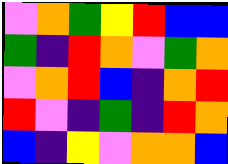[["violet", "orange", "green", "yellow", "red", "blue", "blue"], ["green", "indigo", "red", "orange", "violet", "green", "orange"], ["violet", "orange", "red", "blue", "indigo", "orange", "red"], ["red", "violet", "indigo", "green", "indigo", "red", "orange"], ["blue", "indigo", "yellow", "violet", "orange", "orange", "blue"]]